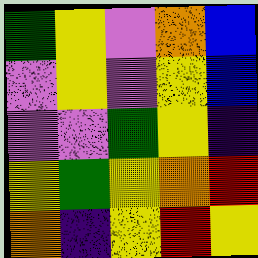[["green", "yellow", "violet", "orange", "blue"], ["violet", "yellow", "violet", "yellow", "blue"], ["violet", "violet", "green", "yellow", "indigo"], ["yellow", "green", "yellow", "orange", "red"], ["orange", "indigo", "yellow", "red", "yellow"]]